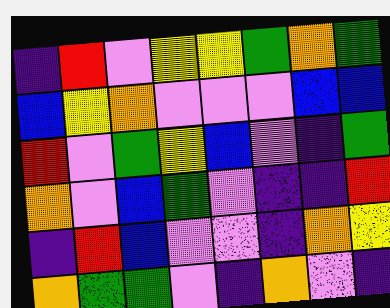[["indigo", "red", "violet", "yellow", "yellow", "green", "orange", "green"], ["blue", "yellow", "orange", "violet", "violet", "violet", "blue", "blue"], ["red", "violet", "green", "yellow", "blue", "violet", "indigo", "green"], ["orange", "violet", "blue", "green", "violet", "indigo", "indigo", "red"], ["indigo", "red", "blue", "violet", "violet", "indigo", "orange", "yellow"], ["orange", "green", "green", "violet", "indigo", "orange", "violet", "indigo"]]